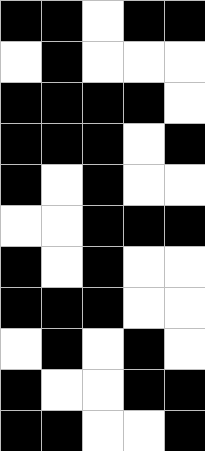[["black", "black", "white", "black", "black"], ["white", "black", "white", "white", "white"], ["black", "black", "black", "black", "white"], ["black", "black", "black", "white", "black"], ["black", "white", "black", "white", "white"], ["white", "white", "black", "black", "black"], ["black", "white", "black", "white", "white"], ["black", "black", "black", "white", "white"], ["white", "black", "white", "black", "white"], ["black", "white", "white", "black", "black"], ["black", "black", "white", "white", "black"]]